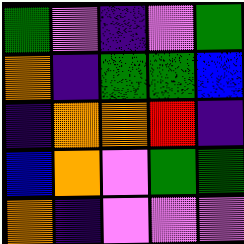[["green", "violet", "indigo", "violet", "green"], ["orange", "indigo", "green", "green", "blue"], ["indigo", "orange", "orange", "red", "indigo"], ["blue", "orange", "violet", "green", "green"], ["orange", "indigo", "violet", "violet", "violet"]]